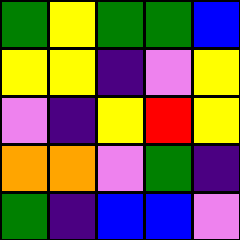[["green", "yellow", "green", "green", "blue"], ["yellow", "yellow", "indigo", "violet", "yellow"], ["violet", "indigo", "yellow", "red", "yellow"], ["orange", "orange", "violet", "green", "indigo"], ["green", "indigo", "blue", "blue", "violet"]]